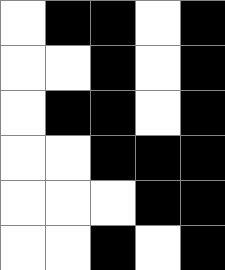[["white", "black", "black", "white", "black"], ["white", "white", "black", "white", "black"], ["white", "black", "black", "white", "black"], ["white", "white", "black", "black", "black"], ["white", "white", "white", "black", "black"], ["white", "white", "black", "white", "black"]]